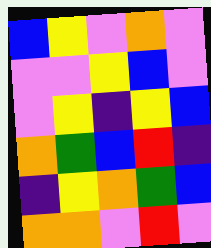[["blue", "yellow", "violet", "orange", "violet"], ["violet", "violet", "yellow", "blue", "violet"], ["violet", "yellow", "indigo", "yellow", "blue"], ["orange", "green", "blue", "red", "indigo"], ["indigo", "yellow", "orange", "green", "blue"], ["orange", "orange", "violet", "red", "violet"]]